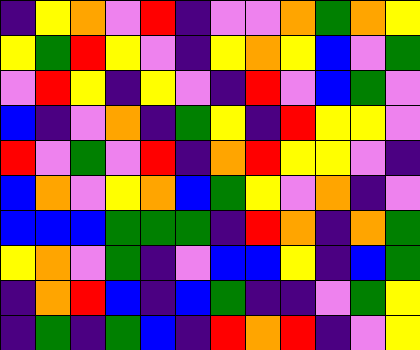[["indigo", "yellow", "orange", "violet", "red", "indigo", "violet", "violet", "orange", "green", "orange", "yellow"], ["yellow", "green", "red", "yellow", "violet", "indigo", "yellow", "orange", "yellow", "blue", "violet", "green"], ["violet", "red", "yellow", "indigo", "yellow", "violet", "indigo", "red", "violet", "blue", "green", "violet"], ["blue", "indigo", "violet", "orange", "indigo", "green", "yellow", "indigo", "red", "yellow", "yellow", "violet"], ["red", "violet", "green", "violet", "red", "indigo", "orange", "red", "yellow", "yellow", "violet", "indigo"], ["blue", "orange", "violet", "yellow", "orange", "blue", "green", "yellow", "violet", "orange", "indigo", "violet"], ["blue", "blue", "blue", "green", "green", "green", "indigo", "red", "orange", "indigo", "orange", "green"], ["yellow", "orange", "violet", "green", "indigo", "violet", "blue", "blue", "yellow", "indigo", "blue", "green"], ["indigo", "orange", "red", "blue", "indigo", "blue", "green", "indigo", "indigo", "violet", "green", "yellow"], ["indigo", "green", "indigo", "green", "blue", "indigo", "red", "orange", "red", "indigo", "violet", "yellow"]]